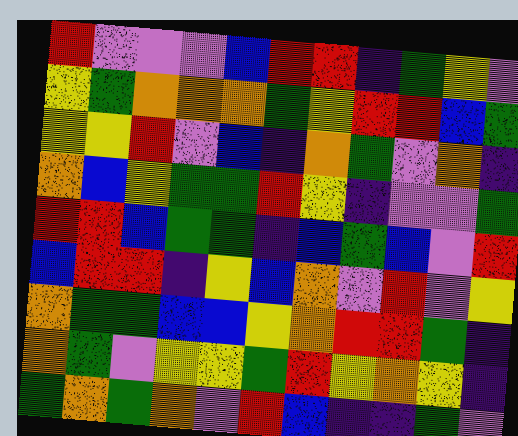[["red", "violet", "violet", "violet", "blue", "red", "red", "indigo", "green", "yellow", "violet"], ["yellow", "green", "orange", "orange", "orange", "green", "yellow", "red", "red", "blue", "green"], ["yellow", "yellow", "red", "violet", "blue", "indigo", "orange", "green", "violet", "orange", "indigo"], ["orange", "blue", "yellow", "green", "green", "red", "yellow", "indigo", "violet", "violet", "green"], ["red", "red", "blue", "green", "green", "indigo", "blue", "green", "blue", "violet", "red"], ["blue", "red", "red", "indigo", "yellow", "blue", "orange", "violet", "red", "violet", "yellow"], ["orange", "green", "green", "blue", "blue", "yellow", "orange", "red", "red", "green", "indigo"], ["orange", "green", "violet", "yellow", "yellow", "green", "red", "yellow", "orange", "yellow", "indigo"], ["green", "orange", "green", "orange", "violet", "red", "blue", "indigo", "indigo", "green", "violet"]]